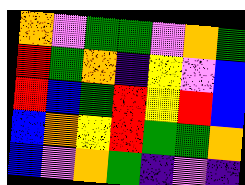[["orange", "violet", "green", "green", "violet", "orange", "green"], ["red", "green", "orange", "indigo", "yellow", "violet", "blue"], ["red", "blue", "green", "red", "yellow", "red", "blue"], ["blue", "orange", "yellow", "red", "green", "green", "orange"], ["blue", "violet", "orange", "green", "indigo", "violet", "indigo"]]